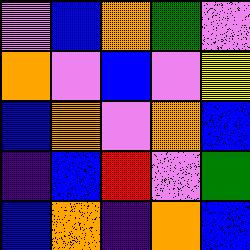[["violet", "blue", "orange", "green", "violet"], ["orange", "violet", "blue", "violet", "yellow"], ["blue", "orange", "violet", "orange", "blue"], ["indigo", "blue", "red", "violet", "green"], ["blue", "orange", "indigo", "orange", "blue"]]